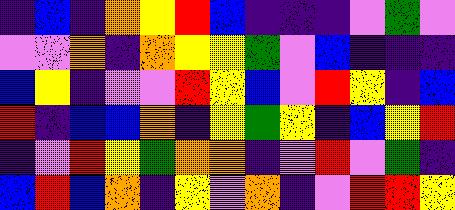[["indigo", "blue", "indigo", "orange", "yellow", "red", "blue", "indigo", "indigo", "indigo", "violet", "green", "violet"], ["violet", "violet", "orange", "indigo", "orange", "yellow", "yellow", "green", "violet", "blue", "indigo", "indigo", "indigo"], ["blue", "yellow", "indigo", "violet", "violet", "red", "yellow", "blue", "violet", "red", "yellow", "indigo", "blue"], ["red", "indigo", "blue", "blue", "orange", "indigo", "yellow", "green", "yellow", "indigo", "blue", "yellow", "red"], ["indigo", "violet", "red", "yellow", "green", "orange", "orange", "indigo", "violet", "red", "violet", "green", "indigo"], ["blue", "red", "blue", "orange", "indigo", "yellow", "violet", "orange", "indigo", "violet", "red", "red", "yellow"]]